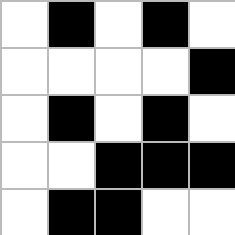[["white", "black", "white", "black", "white"], ["white", "white", "white", "white", "black"], ["white", "black", "white", "black", "white"], ["white", "white", "black", "black", "black"], ["white", "black", "black", "white", "white"]]